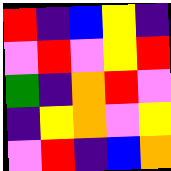[["red", "indigo", "blue", "yellow", "indigo"], ["violet", "red", "violet", "yellow", "red"], ["green", "indigo", "orange", "red", "violet"], ["indigo", "yellow", "orange", "violet", "yellow"], ["violet", "red", "indigo", "blue", "orange"]]